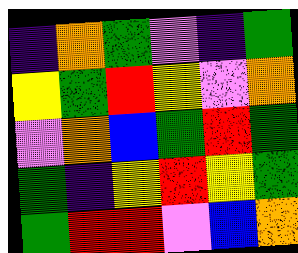[["indigo", "orange", "green", "violet", "indigo", "green"], ["yellow", "green", "red", "yellow", "violet", "orange"], ["violet", "orange", "blue", "green", "red", "green"], ["green", "indigo", "yellow", "red", "yellow", "green"], ["green", "red", "red", "violet", "blue", "orange"]]